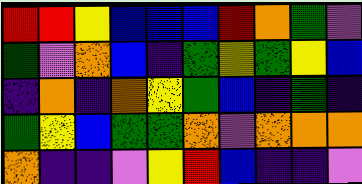[["red", "red", "yellow", "blue", "blue", "blue", "red", "orange", "green", "violet"], ["green", "violet", "orange", "blue", "indigo", "green", "yellow", "green", "yellow", "blue"], ["indigo", "orange", "indigo", "orange", "yellow", "green", "blue", "indigo", "green", "indigo"], ["green", "yellow", "blue", "green", "green", "orange", "violet", "orange", "orange", "orange"], ["orange", "indigo", "indigo", "violet", "yellow", "red", "blue", "indigo", "indigo", "violet"]]